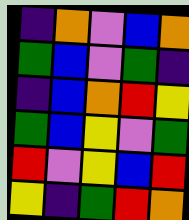[["indigo", "orange", "violet", "blue", "orange"], ["green", "blue", "violet", "green", "indigo"], ["indigo", "blue", "orange", "red", "yellow"], ["green", "blue", "yellow", "violet", "green"], ["red", "violet", "yellow", "blue", "red"], ["yellow", "indigo", "green", "red", "orange"]]